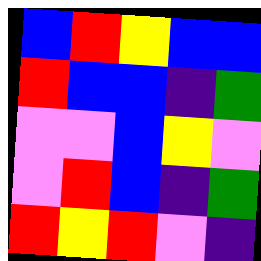[["blue", "red", "yellow", "blue", "blue"], ["red", "blue", "blue", "indigo", "green"], ["violet", "violet", "blue", "yellow", "violet"], ["violet", "red", "blue", "indigo", "green"], ["red", "yellow", "red", "violet", "indigo"]]